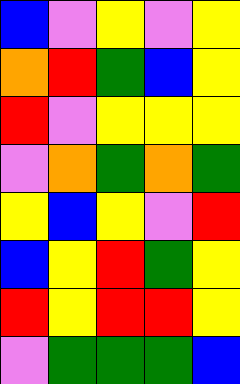[["blue", "violet", "yellow", "violet", "yellow"], ["orange", "red", "green", "blue", "yellow"], ["red", "violet", "yellow", "yellow", "yellow"], ["violet", "orange", "green", "orange", "green"], ["yellow", "blue", "yellow", "violet", "red"], ["blue", "yellow", "red", "green", "yellow"], ["red", "yellow", "red", "red", "yellow"], ["violet", "green", "green", "green", "blue"]]